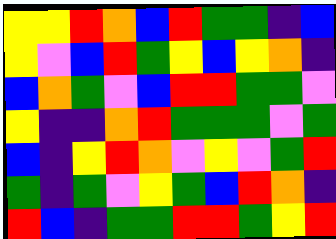[["yellow", "yellow", "red", "orange", "blue", "red", "green", "green", "indigo", "blue"], ["yellow", "violet", "blue", "red", "green", "yellow", "blue", "yellow", "orange", "indigo"], ["blue", "orange", "green", "violet", "blue", "red", "red", "green", "green", "violet"], ["yellow", "indigo", "indigo", "orange", "red", "green", "green", "green", "violet", "green"], ["blue", "indigo", "yellow", "red", "orange", "violet", "yellow", "violet", "green", "red"], ["green", "indigo", "green", "violet", "yellow", "green", "blue", "red", "orange", "indigo"], ["red", "blue", "indigo", "green", "green", "red", "red", "green", "yellow", "red"]]